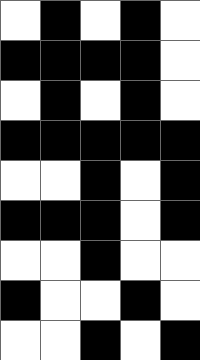[["white", "black", "white", "black", "white"], ["black", "black", "black", "black", "white"], ["white", "black", "white", "black", "white"], ["black", "black", "black", "black", "black"], ["white", "white", "black", "white", "black"], ["black", "black", "black", "white", "black"], ["white", "white", "black", "white", "white"], ["black", "white", "white", "black", "white"], ["white", "white", "black", "white", "black"]]